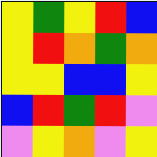[["yellow", "green", "yellow", "red", "blue"], ["yellow", "red", "orange", "green", "orange"], ["yellow", "yellow", "blue", "blue", "yellow"], ["blue", "red", "green", "red", "violet"], ["violet", "yellow", "orange", "violet", "yellow"]]